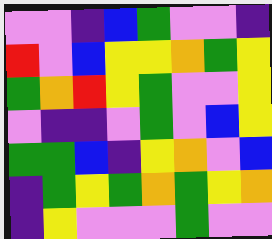[["violet", "violet", "indigo", "blue", "green", "violet", "violet", "indigo"], ["red", "violet", "blue", "yellow", "yellow", "orange", "green", "yellow"], ["green", "orange", "red", "yellow", "green", "violet", "violet", "yellow"], ["violet", "indigo", "indigo", "violet", "green", "violet", "blue", "yellow"], ["green", "green", "blue", "indigo", "yellow", "orange", "violet", "blue"], ["indigo", "green", "yellow", "green", "orange", "green", "yellow", "orange"], ["indigo", "yellow", "violet", "violet", "violet", "green", "violet", "violet"]]